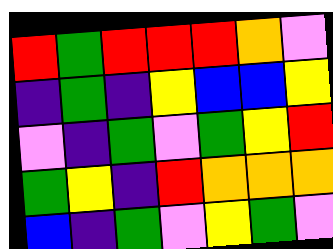[["red", "green", "red", "red", "red", "orange", "violet"], ["indigo", "green", "indigo", "yellow", "blue", "blue", "yellow"], ["violet", "indigo", "green", "violet", "green", "yellow", "red"], ["green", "yellow", "indigo", "red", "orange", "orange", "orange"], ["blue", "indigo", "green", "violet", "yellow", "green", "violet"]]